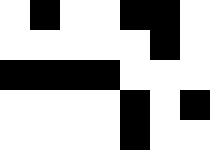[["white", "black", "white", "white", "black", "black", "white"], ["white", "white", "white", "white", "white", "black", "white"], ["black", "black", "black", "black", "white", "white", "white"], ["white", "white", "white", "white", "black", "white", "black"], ["white", "white", "white", "white", "black", "white", "white"]]